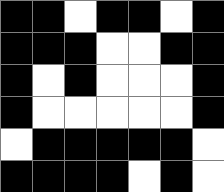[["black", "black", "white", "black", "black", "white", "black"], ["black", "black", "black", "white", "white", "black", "black"], ["black", "white", "black", "white", "white", "white", "black"], ["black", "white", "white", "white", "white", "white", "black"], ["white", "black", "black", "black", "black", "black", "white"], ["black", "black", "black", "black", "white", "black", "white"]]